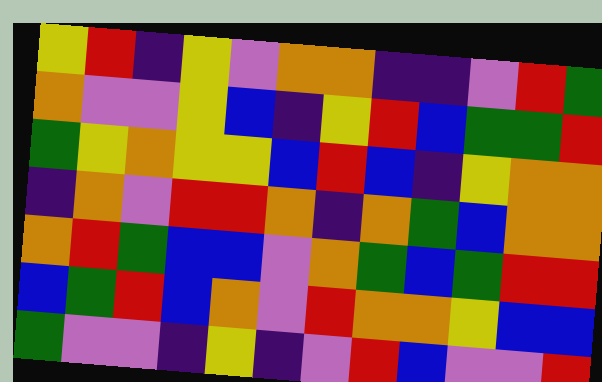[["yellow", "red", "indigo", "yellow", "violet", "orange", "orange", "indigo", "indigo", "violet", "red", "green"], ["orange", "violet", "violet", "yellow", "blue", "indigo", "yellow", "red", "blue", "green", "green", "red"], ["green", "yellow", "orange", "yellow", "yellow", "blue", "red", "blue", "indigo", "yellow", "orange", "orange"], ["indigo", "orange", "violet", "red", "red", "orange", "indigo", "orange", "green", "blue", "orange", "orange"], ["orange", "red", "green", "blue", "blue", "violet", "orange", "green", "blue", "green", "red", "red"], ["blue", "green", "red", "blue", "orange", "violet", "red", "orange", "orange", "yellow", "blue", "blue"], ["green", "violet", "violet", "indigo", "yellow", "indigo", "violet", "red", "blue", "violet", "violet", "red"]]